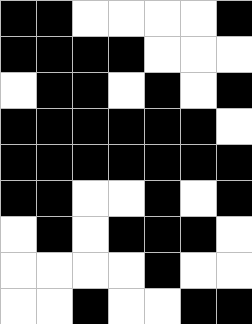[["black", "black", "white", "white", "white", "white", "black"], ["black", "black", "black", "black", "white", "white", "white"], ["white", "black", "black", "white", "black", "white", "black"], ["black", "black", "black", "black", "black", "black", "white"], ["black", "black", "black", "black", "black", "black", "black"], ["black", "black", "white", "white", "black", "white", "black"], ["white", "black", "white", "black", "black", "black", "white"], ["white", "white", "white", "white", "black", "white", "white"], ["white", "white", "black", "white", "white", "black", "black"]]